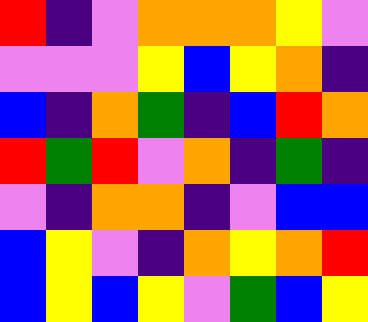[["red", "indigo", "violet", "orange", "orange", "orange", "yellow", "violet"], ["violet", "violet", "violet", "yellow", "blue", "yellow", "orange", "indigo"], ["blue", "indigo", "orange", "green", "indigo", "blue", "red", "orange"], ["red", "green", "red", "violet", "orange", "indigo", "green", "indigo"], ["violet", "indigo", "orange", "orange", "indigo", "violet", "blue", "blue"], ["blue", "yellow", "violet", "indigo", "orange", "yellow", "orange", "red"], ["blue", "yellow", "blue", "yellow", "violet", "green", "blue", "yellow"]]